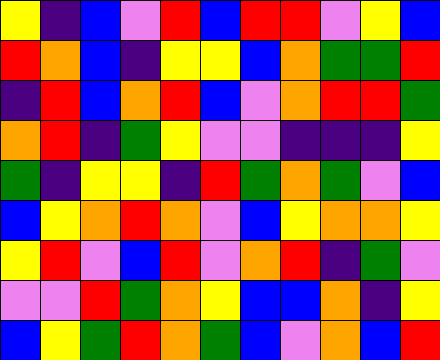[["yellow", "indigo", "blue", "violet", "red", "blue", "red", "red", "violet", "yellow", "blue"], ["red", "orange", "blue", "indigo", "yellow", "yellow", "blue", "orange", "green", "green", "red"], ["indigo", "red", "blue", "orange", "red", "blue", "violet", "orange", "red", "red", "green"], ["orange", "red", "indigo", "green", "yellow", "violet", "violet", "indigo", "indigo", "indigo", "yellow"], ["green", "indigo", "yellow", "yellow", "indigo", "red", "green", "orange", "green", "violet", "blue"], ["blue", "yellow", "orange", "red", "orange", "violet", "blue", "yellow", "orange", "orange", "yellow"], ["yellow", "red", "violet", "blue", "red", "violet", "orange", "red", "indigo", "green", "violet"], ["violet", "violet", "red", "green", "orange", "yellow", "blue", "blue", "orange", "indigo", "yellow"], ["blue", "yellow", "green", "red", "orange", "green", "blue", "violet", "orange", "blue", "red"]]